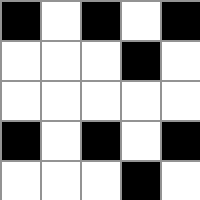[["black", "white", "black", "white", "black"], ["white", "white", "white", "black", "white"], ["white", "white", "white", "white", "white"], ["black", "white", "black", "white", "black"], ["white", "white", "white", "black", "white"]]